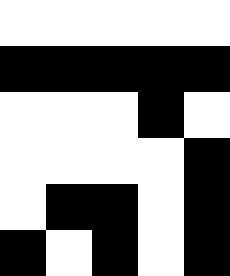[["white", "white", "white", "white", "white"], ["black", "black", "black", "black", "black"], ["white", "white", "white", "black", "white"], ["white", "white", "white", "white", "black"], ["white", "black", "black", "white", "black"], ["black", "white", "black", "white", "black"]]